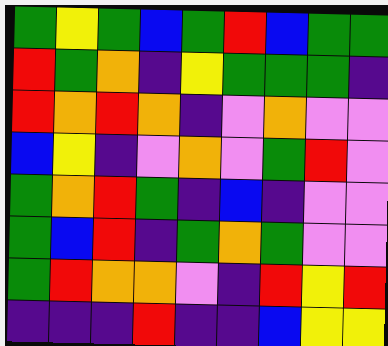[["green", "yellow", "green", "blue", "green", "red", "blue", "green", "green"], ["red", "green", "orange", "indigo", "yellow", "green", "green", "green", "indigo"], ["red", "orange", "red", "orange", "indigo", "violet", "orange", "violet", "violet"], ["blue", "yellow", "indigo", "violet", "orange", "violet", "green", "red", "violet"], ["green", "orange", "red", "green", "indigo", "blue", "indigo", "violet", "violet"], ["green", "blue", "red", "indigo", "green", "orange", "green", "violet", "violet"], ["green", "red", "orange", "orange", "violet", "indigo", "red", "yellow", "red"], ["indigo", "indigo", "indigo", "red", "indigo", "indigo", "blue", "yellow", "yellow"]]